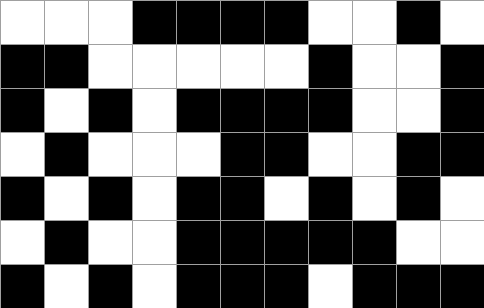[["white", "white", "white", "black", "black", "black", "black", "white", "white", "black", "white"], ["black", "black", "white", "white", "white", "white", "white", "black", "white", "white", "black"], ["black", "white", "black", "white", "black", "black", "black", "black", "white", "white", "black"], ["white", "black", "white", "white", "white", "black", "black", "white", "white", "black", "black"], ["black", "white", "black", "white", "black", "black", "white", "black", "white", "black", "white"], ["white", "black", "white", "white", "black", "black", "black", "black", "black", "white", "white"], ["black", "white", "black", "white", "black", "black", "black", "white", "black", "black", "black"]]